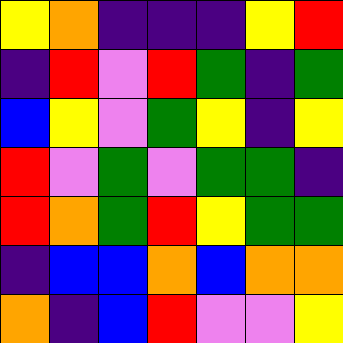[["yellow", "orange", "indigo", "indigo", "indigo", "yellow", "red"], ["indigo", "red", "violet", "red", "green", "indigo", "green"], ["blue", "yellow", "violet", "green", "yellow", "indigo", "yellow"], ["red", "violet", "green", "violet", "green", "green", "indigo"], ["red", "orange", "green", "red", "yellow", "green", "green"], ["indigo", "blue", "blue", "orange", "blue", "orange", "orange"], ["orange", "indigo", "blue", "red", "violet", "violet", "yellow"]]